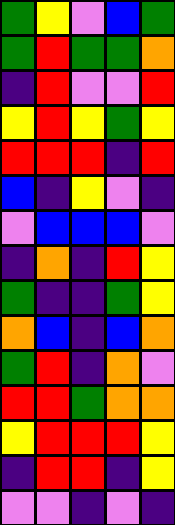[["green", "yellow", "violet", "blue", "green"], ["green", "red", "green", "green", "orange"], ["indigo", "red", "violet", "violet", "red"], ["yellow", "red", "yellow", "green", "yellow"], ["red", "red", "red", "indigo", "red"], ["blue", "indigo", "yellow", "violet", "indigo"], ["violet", "blue", "blue", "blue", "violet"], ["indigo", "orange", "indigo", "red", "yellow"], ["green", "indigo", "indigo", "green", "yellow"], ["orange", "blue", "indigo", "blue", "orange"], ["green", "red", "indigo", "orange", "violet"], ["red", "red", "green", "orange", "orange"], ["yellow", "red", "red", "red", "yellow"], ["indigo", "red", "red", "indigo", "yellow"], ["violet", "violet", "indigo", "violet", "indigo"]]